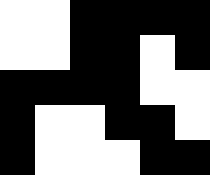[["white", "white", "black", "black", "black", "black"], ["white", "white", "black", "black", "white", "black"], ["black", "black", "black", "black", "white", "white"], ["black", "white", "white", "black", "black", "white"], ["black", "white", "white", "white", "black", "black"]]